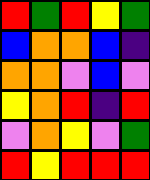[["red", "green", "red", "yellow", "green"], ["blue", "orange", "orange", "blue", "indigo"], ["orange", "orange", "violet", "blue", "violet"], ["yellow", "orange", "red", "indigo", "red"], ["violet", "orange", "yellow", "violet", "green"], ["red", "yellow", "red", "red", "red"]]